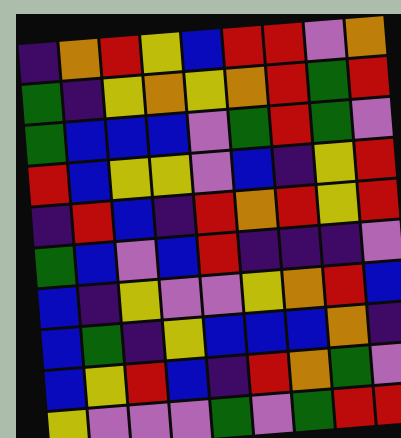[["indigo", "orange", "red", "yellow", "blue", "red", "red", "violet", "orange"], ["green", "indigo", "yellow", "orange", "yellow", "orange", "red", "green", "red"], ["green", "blue", "blue", "blue", "violet", "green", "red", "green", "violet"], ["red", "blue", "yellow", "yellow", "violet", "blue", "indigo", "yellow", "red"], ["indigo", "red", "blue", "indigo", "red", "orange", "red", "yellow", "red"], ["green", "blue", "violet", "blue", "red", "indigo", "indigo", "indigo", "violet"], ["blue", "indigo", "yellow", "violet", "violet", "yellow", "orange", "red", "blue"], ["blue", "green", "indigo", "yellow", "blue", "blue", "blue", "orange", "indigo"], ["blue", "yellow", "red", "blue", "indigo", "red", "orange", "green", "violet"], ["yellow", "violet", "violet", "violet", "green", "violet", "green", "red", "red"]]